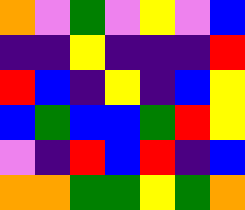[["orange", "violet", "green", "violet", "yellow", "violet", "blue"], ["indigo", "indigo", "yellow", "indigo", "indigo", "indigo", "red"], ["red", "blue", "indigo", "yellow", "indigo", "blue", "yellow"], ["blue", "green", "blue", "blue", "green", "red", "yellow"], ["violet", "indigo", "red", "blue", "red", "indigo", "blue"], ["orange", "orange", "green", "green", "yellow", "green", "orange"]]